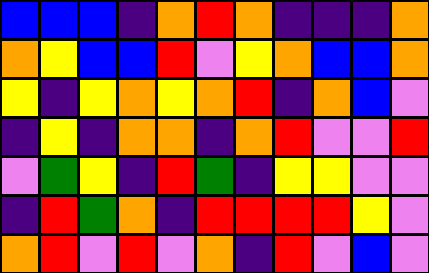[["blue", "blue", "blue", "indigo", "orange", "red", "orange", "indigo", "indigo", "indigo", "orange"], ["orange", "yellow", "blue", "blue", "red", "violet", "yellow", "orange", "blue", "blue", "orange"], ["yellow", "indigo", "yellow", "orange", "yellow", "orange", "red", "indigo", "orange", "blue", "violet"], ["indigo", "yellow", "indigo", "orange", "orange", "indigo", "orange", "red", "violet", "violet", "red"], ["violet", "green", "yellow", "indigo", "red", "green", "indigo", "yellow", "yellow", "violet", "violet"], ["indigo", "red", "green", "orange", "indigo", "red", "red", "red", "red", "yellow", "violet"], ["orange", "red", "violet", "red", "violet", "orange", "indigo", "red", "violet", "blue", "violet"]]